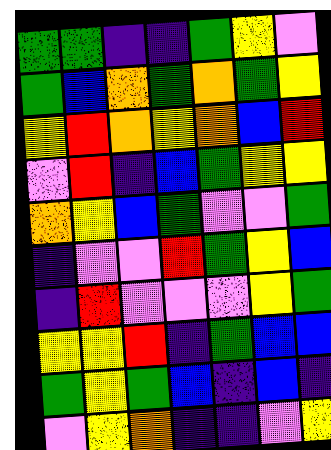[["green", "green", "indigo", "indigo", "green", "yellow", "violet"], ["green", "blue", "orange", "green", "orange", "green", "yellow"], ["yellow", "red", "orange", "yellow", "orange", "blue", "red"], ["violet", "red", "indigo", "blue", "green", "yellow", "yellow"], ["orange", "yellow", "blue", "green", "violet", "violet", "green"], ["indigo", "violet", "violet", "red", "green", "yellow", "blue"], ["indigo", "red", "violet", "violet", "violet", "yellow", "green"], ["yellow", "yellow", "red", "indigo", "green", "blue", "blue"], ["green", "yellow", "green", "blue", "indigo", "blue", "indigo"], ["violet", "yellow", "orange", "indigo", "indigo", "violet", "yellow"]]